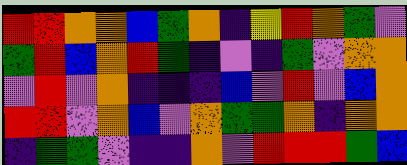[["red", "red", "orange", "orange", "blue", "green", "orange", "indigo", "yellow", "red", "orange", "green", "violet"], ["green", "red", "blue", "orange", "red", "green", "indigo", "violet", "indigo", "green", "violet", "orange", "orange"], ["violet", "red", "violet", "orange", "indigo", "indigo", "indigo", "blue", "violet", "red", "violet", "blue", "orange"], ["red", "red", "violet", "orange", "blue", "violet", "orange", "green", "green", "orange", "indigo", "orange", "orange"], ["indigo", "green", "green", "violet", "indigo", "indigo", "orange", "violet", "red", "red", "red", "green", "blue"]]